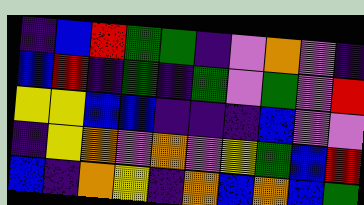[["indigo", "blue", "red", "green", "green", "indigo", "violet", "orange", "violet", "indigo"], ["blue", "red", "indigo", "green", "indigo", "green", "violet", "green", "violet", "red"], ["yellow", "yellow", "blue", "blue", "indigo", "indigo", "indigo", "blue", "violet", "violet"], ["indigo", "yellow", "orange", "violet", "orange", "violet", "yellow", "green", "blue", "red"], ["blue", "indigo", "orange", "yellow", "indigo", "orange", "blue", "orange", "blue", "green"]]